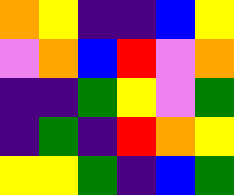[["orange", "yellow", "indigo", "indigo", "blue", "yellow"], ["violet", "orange", "blue", "red", "violet", "orange"], ["indigo", "indigo", "green", "yellow", "violet", "green"], ["indigo", "green", "indigo", "red", "orange", "yellow"], ["yellow", "yellow", "green", "indigo", "blue", "green"]]